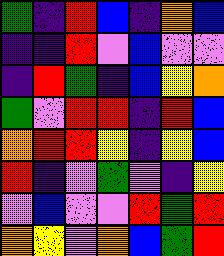[["green", "indigo", "red", "blue", "indigo", "orange", "blue"], ["indigo", "indigo", "red", "violet", "blue", "violet", "violet"], ["indigo", "red", "green", "indigo", "blue", "yellow", "orange"], ["green", "violet", "red", "red", "indigo", "red", "blue"], ["orange", "red", "red", "yellow", "indigo", "yellow", "blue"], ["red", "indigo", "violet", "green", "violet", "indigo", "yellow"], ["violet", "blue", "violet", "violet", "red", "green", "red"], ["orange", "yellow", "violet", "orange", "blue", "green", "red"]]